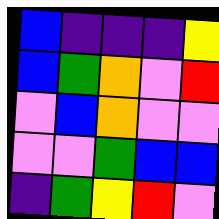[["blue", "indigo", "indigo", "indigo", "yellow"], ["blue", "green", "orange", "violet", "red"], ["violet", "blue", "orange", "violet", "violet"], ["violet", "violet", "green", "blue", "blue"], ["indigo", "green", "yellow", "red", "violet"]]